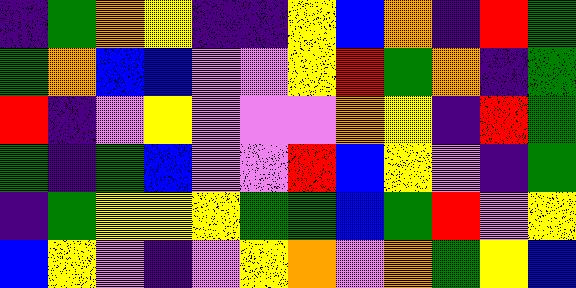[["indigo", "green", "orange", "yellow", "indigo", "indigo", "yellow", "blue", "orange", "indigo", "red", "green"], ["green", "orange", "blue", "blue", "violet", "violet", "yellow", "red", "green", "orange", "indigo", "green"], ["red", "indigo", "violet", "yellow", "violet", "violet", "violet", "orange", "yellow", "indigo", "red", "green"], ["green", "indigo", "green", "blue", "violet", "violet", "red", "blue", "yellow", "violet", "indigo", "green"], ["indigo", "green", "yellow", "yellow", "yellow", "green", "green", "blue", "green", "red", "violet", "yellow"], ["blue", "yellow", "violet", "indigo", "violet", "yellow", "orange", "violet", "orange", "green", "yellow", "blue"]]